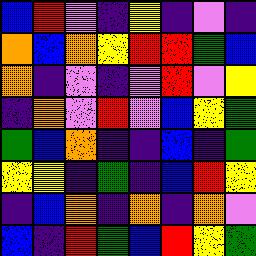[["blue", "red", "violet", "indigo", "yellow", "indigo", "violet", "indigo"], ["orange", "blue", "orange", "yellow", "red", "red", "green", "blue"], ["orange", "indigo", "violet", "indigo", "violet", "red", "violet", "yellow"], ["indigo", "orange", "violet", "red", "violet", "blue", "yellow", "green"], ["green", "blue", "orange", "indigo", "indigo", "blue", "indigo", "green"], ["yellow", "yellow", "indigo", "green", "indigo", "blue", "red", "yellow"], ["indigo", "blue", "orange", "indigo", "orange", "indigo", "orange", "violet"], ["blue", "indigo", "red", "green", "blue", "red", "yellow", "green"]]